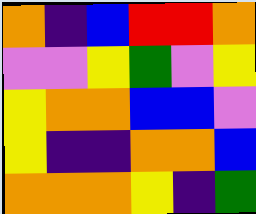[["orange", "indigo", "blue", "red", "red", "orange"], ["violet", "violet", "yellow", "green", "violet", "yellow"], ["yellow", "orange", "orange", "blue", "blue", "violet"], ["yellow", "indigo", "indigo", "orange", "orange", "blue"], ["orange", "orange", "orange", "yellow", "indigo", "green"]]